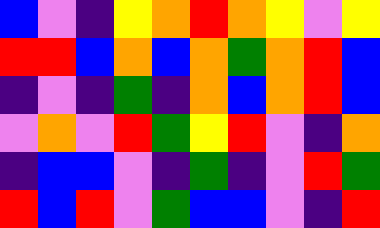[["blue", "violet", "indigo", "yellow", "orange", "red", "orange", "yellow", "violet", "yellow"], ["red", "red", "blue", "orange", "blue", "orange", "green", "orange", "red", "blue"], ["indigo", "violet", "indigo", "green", "indigo", "orange", "blue", "orange", "red", "blue"], ["violet", "orange", "violet", "red", "green", "yellow", "red", "violet", "indigo", "orange"], ["indigo", "blue", "blue", "violet", "indigo", "green", "indigo", "violet", "red", "green"], ["red", "blue", "red", "violet", "green", "blue", "blue", "violet", "indigo", "red"]]